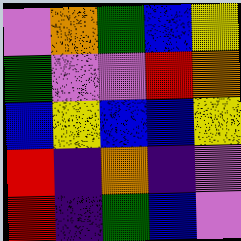[["violet", "orange", "green", "blue", "yellow"], ["green", "violet", "violet", "red", "orange"], ["blue", "yellow", "blue", "blue", "yellow"], ["red", "indigo", "orange", "indigo", "violet"], ["red", "indigo", "green", "blue", "violet"]]